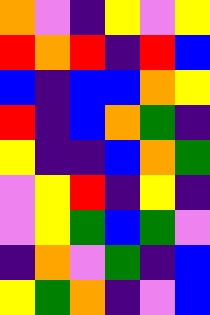[["orange", "violet", "indigo", "yellow", "violet", "yellow"], ["red", "orange", "red", "indigo", "red", "blue"], ["blue", "indigo", "blue", "blue", "orange", "yellow"], ["red", "indigo", "blue", "orange", "green", "indigo"], ["yellow", "indigo", "indigo", "blue", "orange", "green"], ["violet", "yellow", "red", "indigo", "yellow", "indigo"], ["violet", "yellow", "green", "blue", "green", "violet"], ["indigo", "orange", "violet", "green", "indigo", "blue"], ["yellow", "green", "orange", "indigo", "violet", "blue"]]